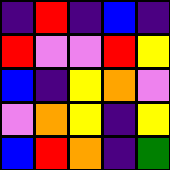[["indigo", "red", "indigo", "blue", "indigo"], ["red", "violet", "violet", "red", "yellow"], ["blue", "indigo", "yellow", "orange", "violet"], ["violet", "orange", "yellow", "indigo", "yellow"], ["blue", "red", "orange", "indigo", "green"]]